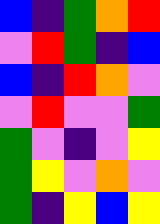[["blue", "indigo", "green", "orange", "red"], ["violet", "red", "green", "indigo", "blue"], ["blue", "indigo", "red", "orange", "violet"], ["violet", "red", "violet", "violet", "green"], ["green", "violet", "indigo", "violet", "yellow"], ["green", "yellow", "violet", "orange", "violet"], ["green", "indigo", "yellow", "blue", "yellow"]]